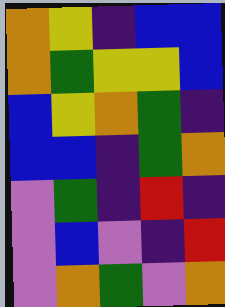[["orange", "yellow", "indigo", "blue", "blue"], ["orange", "green", "yellow", "yellow", "blue"], ["blue", "yellow", "orange", "green", "indigo"], ["blue", "blue", "indigo", "green", "orange"], ["violet", "green", "indigo", "red", "indigo"], ["violet", "blue", "violet", "indigo", "red"], ["violet", "orange", "green", "violet", "orange"]]